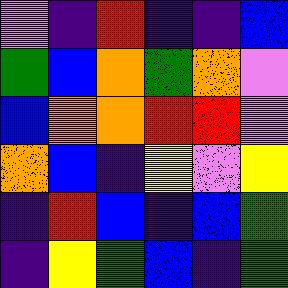[["violet", "indigo", "red", "indigo", "indigo", "blue"], ["green", "blue", "orange", "green", "orange", "violet"], ["blue", "orange", "orange", "red", "red", "violet"], ["orange", "blue", "indigo", "yellow", "violet", "yellow"], ["indigo", "red", "blue", "indigo", "blue", "green"], ["indigo", "yellow", "green", "blue", "indigo", "green"]]